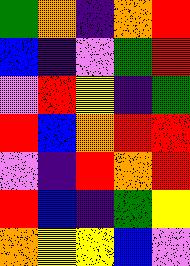[["green", "orange", "indigo", "orange", "red"], ["blue", "indigo", "violet", "green", "red"], ["violet", "red", "yellow", "indigo", "green"], ["red", "blue", "orange", "red", "red"], ["violet", "indigo", "red", "orange", "red"], ["red", "blue", "indigo", "green", "yellow"], ["orange", "yellow", "yellow", "blue", "violet"]]